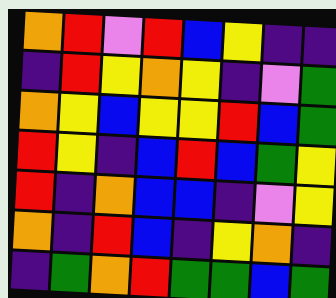[["orange", "red", "violet", "red", "blue", "yellow", "indigo", "indigo"], ["indigo", "red", "yellow", "orange", "yellow", "indigo", "violet", "green"], ["orange", "yellow", "blue", "yellow", "yellow", "red", "blue", "green"], ["red", "yellow", "indigo", "blue", "red", "blue", "green", "yellow"], ["red", "indigo", "orange", "blue", "blue", "indigo", "violet", "yellow"], ["orange", "indigo", "red", "blue", "indigo", "yellow", "orange", "indigo"], ["indigo", "green", "orange", "red", "green", "green", "blue", "green"]]